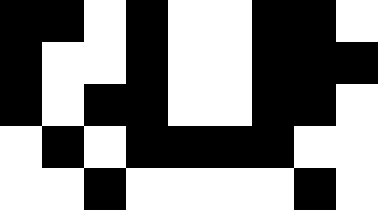[["black", "black", "white", "black", "white", "white", "black", "black", "white"], ["black", "white", "white", "black", "white", "white", "black", "black", "black"], ["black", "white", "black", "black", "white", "white", "black", "black", "white"], ["white", "black", "white", "black", "black", "black", "black", "white", "white"], ["white", "white", "black", "white", "white", "white", "white", "black", "white"]]